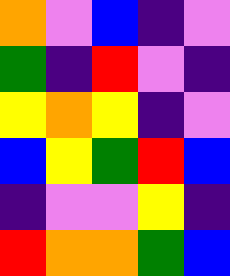[["orange", "violet", "blue", "indigo", "violet"], ["green", "indigo", "red", "violet", "indigo"], ["yellow", "orange", "yellow", "indigo", "violet"], ["blue", "yellow", "green", "red", "blue"], ["indigo", "violet", "violet", "yellow", "indigo"], ["red", "orange", "orange", "green", "blue"]]